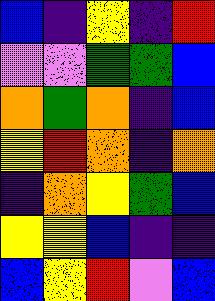[["blue", "indigo", "yellow", "indigo", "red"], ["violet", "violet", "green", "green", "blue"], ["orange", "green", "orange", "indigo", "blue"], ["yellow", "red", "orange", "indigo", "orange"], ["indigo", "orange", "yellow", "green", "blue"], ["yellow", "yellow", "blue", "indigo", "indigo"], ["blue", "yellow", "red", "violet", "blue"]]